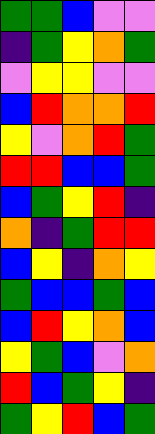[["green", "green", "blue", "violet", "violet"], ["indigo", "green", "yellow", "orange", "green"], ["violet", "yellow", "yellow", "violet", "violet"], ["blue", "red", "orange", "orange", "red"], ["yellow", "violet", "orange", "red", "green"], ["red", "red", "blue", "blue", "green"], ["blue", "green", "yellow", "red", "indigo"], ["orange", "indigo", "green", "red", "red"], ["blue", "yellow", "indigo", "orange", "yellow"], ["green", "blue", "blue", "green", "blue"], ["blue", "red", "yellow", "orange", "blue"], ["yellow", "green", "blue", "violet", "orange"], ["red", "blue", "green", "yellow", "indigo"], ["green", "yellow", "red", "blue", "green"]]